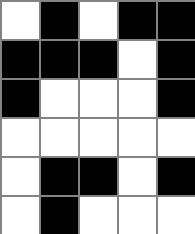[["white", "black", "white", "black", "black"], ["black", "black", "black", "white", "black"], ["black", "white", "white", "white", "black"], ["white", "white", "white", "white", "white"], ["white", "black", "black", "white", "black"], ["white", "black", "white", "white", "white"]]